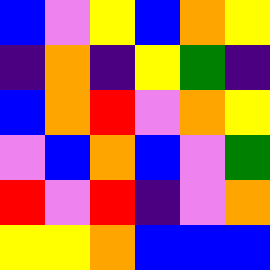[["blue", "violet", "yellow", "blue", "orange", "yellow"], ["indigo", "orange", "indigo", "yellow", "green", "indigo"], ["blue", "orange", "red", "violet", "orange", "yellow"], ["violet", "blue", "orange", "blue", "violet", "green"], ["red", "violet", "red", "indigo", "violet", "orange"], ["yellow", "yellow", "orange", "blue", "blue", "blue"]]